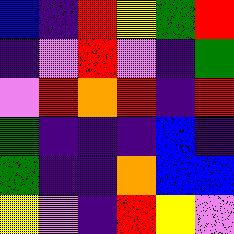[["blue", "indigo", "red", "yellow", "green", "red"], ["indigo", "violet", "red", "violet", "indigo", "green"], ["violet", "red", "orange", "red", "indigo", "red"], ["green", "indigo", "indigo", "indigo", "blue", "indigo"], ["green", "indigo", "indigo", "orange", "blue", "blue"], ["yellow", "violet", "indigo", "red", "yellow", "violet"]]